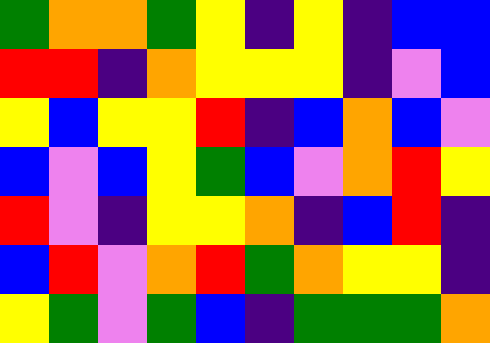[["green", "orange", "orange", "green", "yellow", "indigo", "yellow", "indigo", "blue", "blue"], ["red", "red", "indigo", "orange", "yellow", "yellow", "yellow", "indigo", "violet", "blue"], ["yellow", "blue", "yellow", "yellow", "red", "indigo", "blue", "orange", "blue", "violet"], ["blue", "violet", "blue", "yellow", "green", "blue", "violet", "orange", "red", "yellow"], ["red", "violet", "indigo", "yellow", "yellow", "orange", "indigo", "blue", "red", "indigo"], ["blue", "red", "violet", "orange", "red", "green", "orange", "yellow", "yellow", "indigo"], ["yellow", "green", "violet", "green", "blue", "indigo", "green", "green", "green", "orange"]]